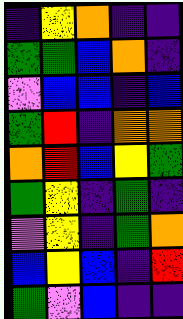[["indigo", "yellow", "orange", "indigo", "indigo"], ["green", "green", "blue", "orange", "indigo"], ["violet", "blue", "blue", "indigo", "blue"], ["green", "red", "indigo", "orange", "orange"], ["orange", "red", "blue", "yellow", "green"], ["green", "yellow", "indigo", "green", "indigo"], ["violet", "yellow", "indigo", "green", "orange"], ["blue", "yellow", "blue", "indigo", "red"], ["green", "violet", "blue", "indigo", "indigo"]]